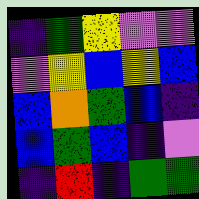[["indigo", "green", "yellow", "violet", "violet"], ["violet", "yellow", "blue", "yellow", "blue"], ["blue", "orange", "green", "blue", "indigo"], ["blue", "green", "blue", "indigo", "violet"], ["indigo", "red", "indigo", "green", "green"]]